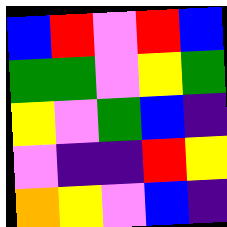[["blue", "red", "violet", "red", "blue"], ["green", "green", "violet", "yellow", "green"], ["yellow", "violet", "green", "blue", "indigo"], ["violet", "indigo", "indigo", "red", "yellow"], ["orange", "yellow", "violet", "blue", "indigo"]]